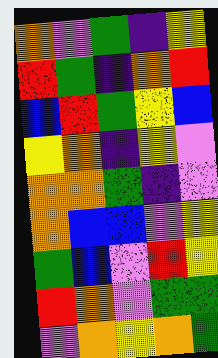[["orange", "violet", "green", "indigo", "yellow"], ["red", "green", "indigo", "orange", "red"], ["blue", "red", "green", "yellow", "blue"], ["yellow", "orange", "indigo", "yellow", "violet"], ["orange", "orange", "green", "indigo", "violet"], ["orange", "blue", "blue", "violet", "yellow"], ["green", "blue", "violet", "red", "yellow"], ["red", "orange", "violet", "green", "green"], ["violet", "orange", "yellow", "orange", "green"]]